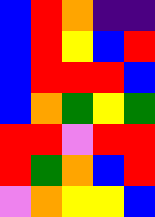[["blue", "red", "orange", "indigo", "indigo"], ["blue", "red", "yellow", "blue", "red"], ["blue", "red", "red", "red", "blue"], ["blue", "orange", "green", "yellow", "green"], ["red", "red", "violet", "red", "red"], ["red", "green", "orange", "blue", "red"], ["violet", "orange", "yellow", "yellow", "blue"]]